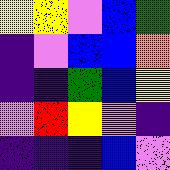[["yellow", "yellow", "violet", "blue", "green"], ["indigo", "violet", "blue", "blue", "orange"], ["indigo", "indigo", "green", "blue", "yellow"], ["violet", "red", "yellow", "violet", "indigo"], ["indigo", "indigo", "indigo", "blue", "violet"]]